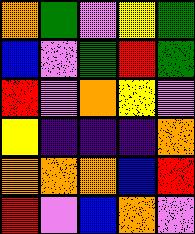[["orange", "green", "violet", "yellow", "green"], ["blue", "violet", "green", "red", "green"], ["red", "violet", "orange", "yellow", "violet"], ["yellow", "indigo", "indigo", "indigo", "orange"], ["orange", "orange", "orange", "blue", "red"], ["red", "violet", "blue", "orange", "violet"]]